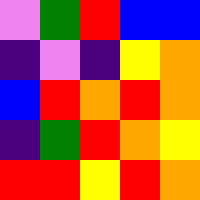[["violet", "green", "red", "blue", "blue"], ["indigo", "violet", "indigo", "yellow", "orange"], ["blue", "red", "orange", "red", "orange"], ["indigo", "green", "red", "orange", "yellow"], ["red", "red", "yellow", "red", "orange"]]